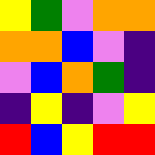[["yellow", "green", "violet", "orange", "orange"], ["orange", "orange", "blue", "violet", "indigo"], ["violet", "blue", "orange", "green", "indigo"], ["indigo", "yellow", "indigo", "violet", "yellow"], ["red", "blue", "yellow", "red", "red"]]